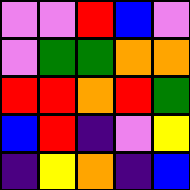[["violet", "violet", "red", "blue", "violet"], ["violet", "green", "green", "orange", "orange"], ["red", "red", "orange", "red", "green"], ["blue", "red", "indigo", "violet", "yellow"], ["indigo", "yellow", "orange", "indigo", "blue"]]